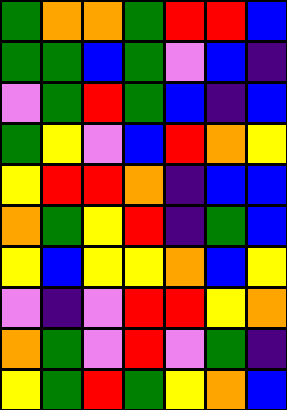[["green", "orange", "orange", "green", "red", "red", "blue"], ["green", "green", "blue", "green", "violet", "blue", "indigo"], ["violet", "green", "red", "green", "blue", "indigo", "blue"], ["green", "yellow", "violet", "blue", "red", "orange", "yellow"], ["yellow", "red", "red", "orange", "indigo", "blue", "blue"], ["orange", "green", "yellow", "red", "indigo", "green", "blue"], ["yellow", "blue", "yellow", "yellow", "orange", "blue", "yellow"], ["violet", "indigo", "violet", "red", "red", "yellow", "orange"], ["orange", "green", "violet", "red", "violet", "green", "indigo"], ["yellow", "green", "red", "green", "yellow", "orange", "blue"]]